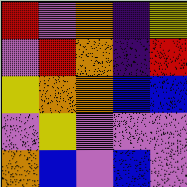[["red", "violet", "orange", "indigo", "yellow"], ["violet", "red", "orange", "indigo", "red"], ["yellow", "orange", "orange", "blue", "blue"], ["violet", "yellow", "violet", "violet", "violet"], ["orange", "blue", "violet", "blue", "violet"]]